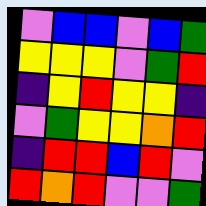[["violet", "blue", "blue", "violet", "blue", "green"], ["yellow", "yellow", "yellow", "violet", "green", "red"], ["indigo", "yellow", "red", "yellow", "yellow", "indigo"], ["violet", "green", "yellow", "yellow", "orange", "red"], ["indigo", "red", "red", "blue", "red", "violet"], ["red", "orange", "red", "violet", "violet", "green"]]